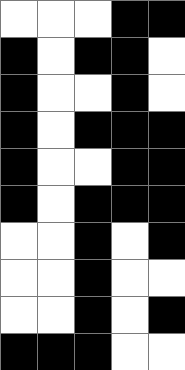[["white", "white", "white", "black", "black"], ["black", "white", "black", "black", "white"], ["black", "white", "white", "black", "white"], ["black", "white", "black", "black", "black"], ["black", "white", "white", "black", "black"], ["black", "white", "black", "black", "black"], ["white", "white", "black", "white", "black"], ["white", "white", "black", "white", "white"], ["white", "white", "black", "white", "black"], ["black", "black", "black", "white", "white"]]